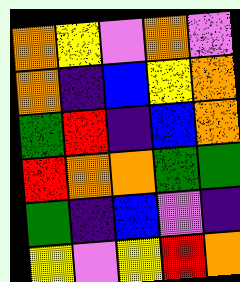[["orange", "yellow", "violet", "orange", "violet"], ["orange", "indigo", "blue", "yellow", "orange"], ["green", "red", "indigo", "blue", "orange"], ["red", "orange", "orange", "green", "green"], ["green", "indigo", "blue", "violet", "indigo"], ["yellow", "violet", "yellow", "red", "orange"]]